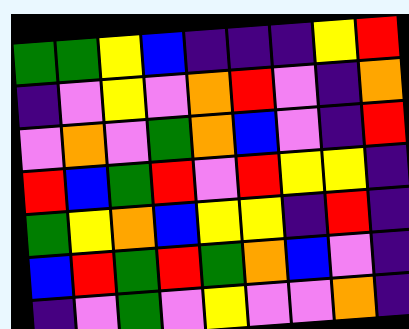[["green", "green", "yellow", "blue", "indigo", "indigo", "indigo", "yellow", "red"], ["indigo", "violet", "yellow", "violet", "orange", "red", "violet", "indigo", "orange"], ["violet", "orange", "violet", "green", "orange", "blue", "violet", "indigo", "red"], ["red", "blue", "green", "red", "violet", "red", "yellow", "yellow", "indigo"], ["green", "yellow", "orange", "blue", "yellow", "yellow", "indigo", "red", "indigo"], ["blue", "red", "green", "red", "green", "orange", "blue", "violet", "indigo"], ["indigo", "violet", "green", "violet", "yellow", "violet", "violet", "orange", "indigo"]]